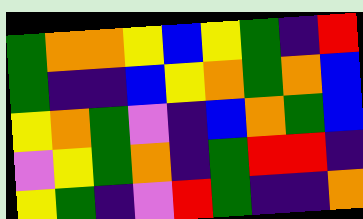[["green", "orange", "orange", "yellow", "blue", "yellow", "green", "indigo", "red"], ["green", "indigo", "indigo", "blue", "yellow", "orange", "green", "orange", "blue"], ["yellow", "orange", "green", "violet", "indigo", "blue", "orange", "green", "blue"], ["violet", "yellow", "green", "orange", "indigo", "green", "red", "red", "indigo"], ["yellow", "green", "indigo", "violet", "red", "green", "indigo", "indigo", "orange"]]